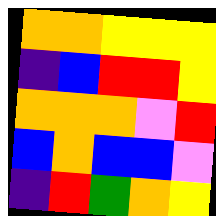[["orange", "orange", "yellow", "yellow", "yellow"], ["indigo", "blue", "red", "red", "yellow"], ["orange", "orange", "orange", "violet", "red"], ["blue", "orange", "blue", "blue", "violet"], ["indigo", "red", "green", "orange", "yellow"]]